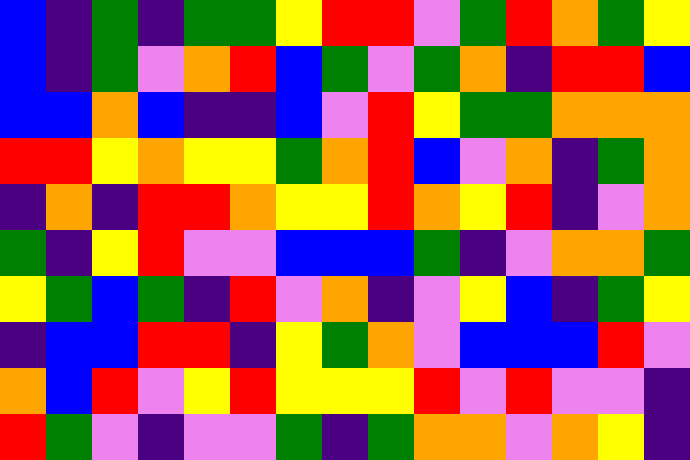[["blue", "indigo", "green", "indigo", "green", "green", "yellow", "red", "red", "violet", "green", "red", "orange", "green", "yellow"], ["blue", "indigo", "green", "violet", "orange", "red", "blue", "green", "violet", "green", "orange", "indigo", "red", "red", "blue"], ["blue", "blue", "orange", "blue", "indigo", "indigo", "blue", "violet", "red", "yellow", "green", "green", "orange", "orange", "orange"], ["red", "red", "yellow", "orange", "yellow", "yellow", "green", "orange", "red", "blue", "violet", "orange", "indigo", "green", "orange"], ["indigo", "orange", "indigo", "red", "red", "orange", "yellow", "yellow", "red", "orange", "yellow", "red", "indigo", "violet", "orange"], ["green", "indigo", "yellow", "red", "violet", "violet", "blue", "blue", "blue", "green", "indigo", "violet", "orange", "orange", "green"], ["yellow", "green", "blue", "green", "indigo", "red", "violet", "orange", "indigo", "violet", "yellow", "blue", "indigo", "green", "yellow"], ["indigo", "blue", "blue", "red", "red", "indigo", "yellow", "green", "orange", "violet", "blue", "blue", "blue", "red", "violet"], ["orange", "blue", "red", "violet", "yellow", "red", "yellow", "yellow", "yellow", "red", "violet", "red", "violet", "violet", "indigo"], ["red", "green", "violet", "indigo", "violet", "violet", "green", "indigo", "green", "orange", "orange", "violet", "orange", "yellow", "indigo"]]